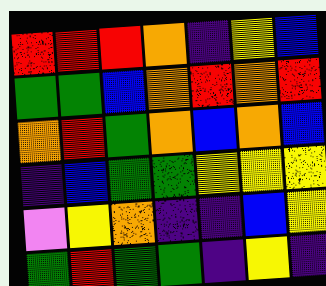[["red", "red", "red", "orange", "indigo", "yellow", "blue"], ["green", "green", "blue", "orange", "red", "orange", "red"], ["orange", "red", "green", "orange", "blue", "orange", "blue"], ["indigo", "blue", "green", "green", "yellow", "yellow", "yellow"], ["violet", "yellow", "orange", "indigo", "indigo", "blue", "yellow"], ["green", "red", "green", "green", "indigo", "yellow", "indigo"]]